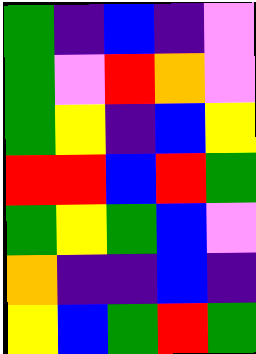[["green", "indigo", "blue", "indigo", "violet"], ["green", "violet", "red", "orange", "violet"], ["green", "yellow", "indigo", "blue", "yellow"], ["red", "red", "blue", "red", "green"], ["green", "yellow", "green", "blue", "violet"], ["orange", "indigo", "indigo", "blue", "indigo"], ["yellow", "blue", "green", "red", "green"]]